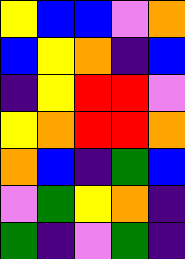[["yellow", "blue", "blue", "violet", "orange"], ["blue", "yellow", "orange", "indigo", "blue"], ["indigo", "yellow", "red", "red", "violet"], ["yellow", "orange", "red", "red", "orange"], ["orange", "blue", "indigo", "green", "blue"], ["violet", "green", "yellow", "orange", "indigo"], ["green", "indigo", "violet", "green", "indigo"]]